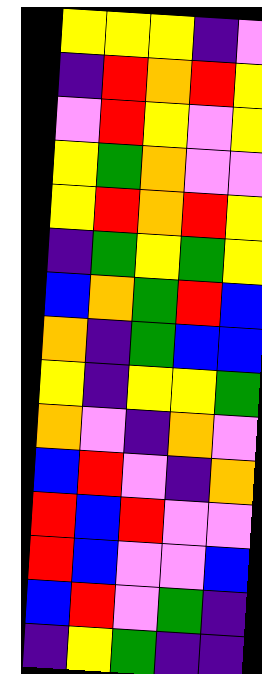[["yellow", "yellow", "yellow", "indigo", "violet"], ["indigo", "red", "orange", "red", "yellow"], ["violet", "red", "yellow", "violet", "yellow"], ["yellow", "green", "orange", "violet", "violet"], ["yellow", "red", "orange", "red", "yellow"], ["indigo", "green", "yellow", "green", "yellow"], ["blue", "orange", "green", "red", "blue"], ["orange", "indigo", "green", "blue", "blue"], ["yellow", "indigo", "yellow", "yellow", "green"], ["orange", "violet", "indigo", "orange", "violet"], ["blue", "red", "violet", "indigo", "orange"], ["red", "blue", "red", "violet", "violet"], ["red", "blue", "violet", "violet", "blue"], ["blue", "red", "violet", "green", "indigo"], ["indigo", "yellow", "green", "indigo", "indigo"]]